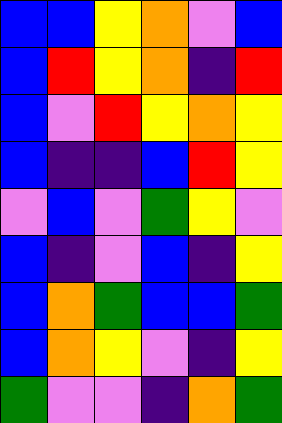[["blue", "blue", "yellow", "orange", "violet", "blue"], ["blue", "red", "yellow", "orange", "indigo", "red"], ["blue", "violet", "red", "yellow", "orange", "yellow"], ["blue", "indigo", "indigo", "blue", "red", "yellow"], ["violet", "blue", "violet", "green", "yellow", "violet"], ["blue", "indigo", "violet", "blue", "indigo", "yellow"], ["blue", "orange", "green", "blue", "blue", "green"], ["blue", "orange", "yellow", "violet", "indigo", "yellow"], ["green", "violet", "violet", "indigo", "orange", "green"]]